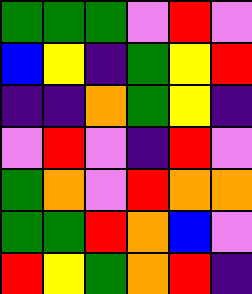[["green", "green", "green", "violet", "red", "violet"], ["blue", "yellow", "indigo", "green", "yellow", "red"], ["indigo", "indigo", "orange", "green", "yellow", "indigo"], ["violet", "red", "violet", "indigo", "red", "violet"], ["green", "orange", "violet", "red", "orange", "orange"], ["green", "green", "red", "orange", "blue", "violet"], ["red", "yellow", "green", "orange", "red", "indigo"]]